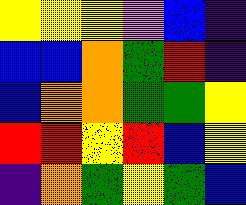[["yellow", "yellow", "yellow", "violet", "blue", "indigo"], ["blue", "blue", "orange", "green", "red", "indigo"], ["blue", "orange", "orange", "green", "green", "yellow"], ["red", "red", "yellow", "red", "blue", "yellow"], ["indigo", "orange", "green", "yellow", "green", "blue"]]